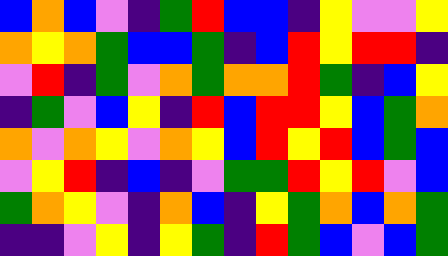[["blue", "orange", "blue", "violet", "indigo", "green", "red", "blue", "blue", "indigo", "yellow", "violet", "violet", "yellow"], ["orange", "yellow", "orange", "green", "blue", "blue", "green", "indigo", "blue", "red", "yellow", "red", "red", "indigo"], ["violet", "red", "indigo", "green", "violet", "orange", "green", "orange", "orange", "red", "green", "indigo", "blue", "yellow"], ["indigo", "green", "violet", "blue", "yellow", "indigo", "red", "blue", "red", "red", "yellow", "blue", "green", "orange"], ["orange", "violet", "orange", "yellow", "violet", "orange", "yellow", "blue", "red", "yellow", "red", "blue", "green", "blue"], ["violet", "yellow", "red", "indigo", "blue", "indigo", "violet", "green", "green", "red", "yellow", "red", "violet", "blue"], ["green", "orange", "yellow", "violet", "indigo", "orange", "blue", "indigo", "yellow", "green", "orange", "blue", "orange", "green"], ["indigo", "indigo", "violet", "yellow", "indigo", "yellow", "green", "indigo", "red", "green", "blue", "violet", "blue", "green"]]